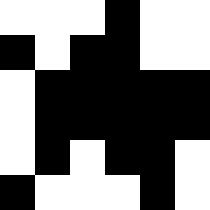[["white", "white", "white", "black", "white", "white"], ["black", "white", "black", "black", "white", "white"], ["white", "black", "black", "black", "black", "black"], ["white", "black", "black", "black", "black", "black"], ["white", "black", "white", "black", "black", "white"], ["black", "white", "white", "white", "black", "white"]]